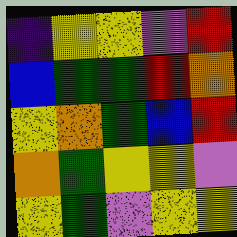[["indigo", "yellow", "yellow", "violet", "red"], ["blue", "green", "green", "red", "orange"], ["yellow", "orange", "green", "blue", "red"], ["orange", "green", "yellow", "yellow", "violet"], ["yellow", "green", "violet", "yellow", "yellow"]]